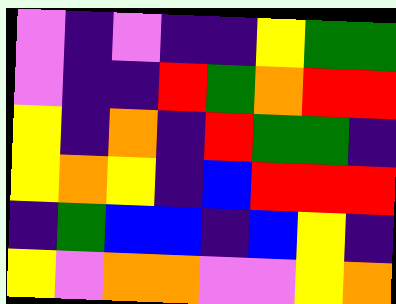[["violet", "indigo", "violet", "indigo", "indigo", "yellow", "green", "green"], ["violet", "indigo", "indigo", "red", "green", "orange", "red", "red"], ["yellow", "indigo", "orange", "indigo", "red", "green", "green", "indigo"], ["yellow", "orange", "yellow", "indigo", "blue", "red", "red", "red"], ["indigo", "green", "blue", "blue", "indigo", "blue", "yellow", "indigo"], ["yellow", "violet", "orange", "orange", "violet", "violet", "yellow", "orange"]]